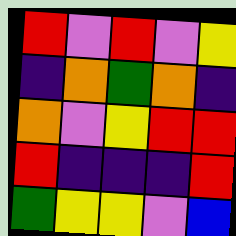[["red", "violet", "red", "violet", "yellow"], ["indigo", "orange", "green", "orange", "indigo"], ["orange", "violet", "yellow", "red", "red"], ["red", "indigo", "indigo", "indigo", "red"], ["green", "yellow", "yellow", "violet", "blue"]]